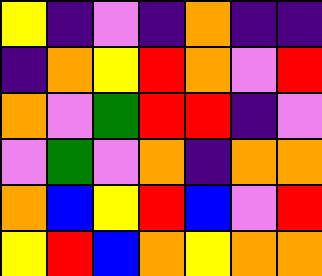[["yellow", "indigo", "violet", "indigo", "orange", "indigo", "indigo"], ["indigo", "orange", "yellow", "red", "orange", "violet", "red"], ["orange", "violet", "green", "red", "red", "indigo", "violet"], ["violet", "green", "violet", "orange", "indigo", "orange", "orange"], ["orange", "blue", "yellow", "red", "blue", "violet", "red"], ["yellow", "red", "blue", "orange", "yellow", "orange", "orange"]]